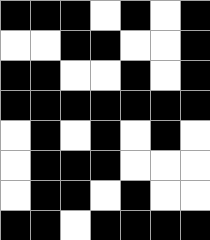[["black", "black", "black", "white", "black", "white", "black"], ["white", "white", "black", "black", "white", "white", "black"], ["black", "black", "white", "white", "black", "white", "black"], ["black", "black", "black", "black", "black", "black", "black"], ["white", "black", "white", "black", "white", "black", "white"], ["white", "black", "black", "black", "white", "white", "white"], ["white", "black", "black", "white", "black", "white", "white"], ["black", "black", "white", "black", "black", "black", "black"]]